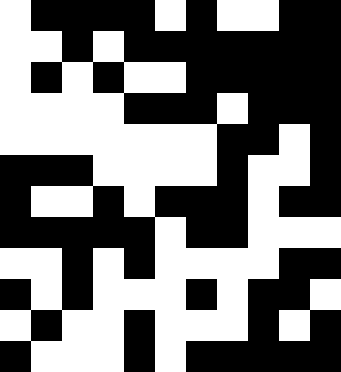[["white", "black", "black", "black", "black", "white", "black", "white", "white", "black", "black"], ["white", "white", "black", "white", "black", "black", "black", "black", "black", "black", "black"], ["white", "black", "white", "black", "white", "white", "black", "black", "black", "black", "black"], ["white", "white", "white", "white", "black", "black", "black", "white", "black", "black", "black"], ["white", "white", "white", "white", "white", "white", "white", "black", "black", "white", "black"], ["black", "black", "black", "white", "white", "white", "white", "black", "white", "white", "black"], ["black", "white", "white", "black", "white", "black", "black", "black", "white", "black", "black"], ["black", "black", "black", "black", "black", "white", "black", "black", "white", "white", "white"], ["white", "white", "black", "white", "black", "white", "white", "white", "white", "black", "black"], ["black", "white", "black", "white", "white", "white", "black", "white", "black", "black", "white"], ["white", "black", "white", "white", "black", "white", "white", "white", "black", "white", "black"], ["black", "white", "white", "white", "black", "white", "black", "black", "black", "black", "black"]]